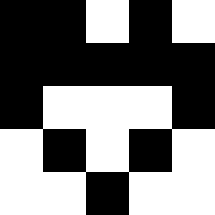[["black", "black", "white", "black", "white"], ["black", "black", "black", "black", "black"], ["black", "white", "white", "white", "black"], ["white", "black", "white", "black", "white"], ["white", "white", "black", "white", "white"]]